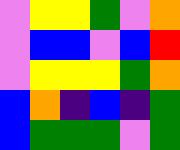[["violet", "yellow", "yellow", "green", "violet", "orange"], ["violet", "blue", "blue", "violet", "blue", "red"], ["violet", "yellow", "yellow", "yellow", "green", "orange"], ["blue", "orange", "indigo", "blue", "indigo", "green"], ["blue", "green", "green", "green", "violet", "green"]]